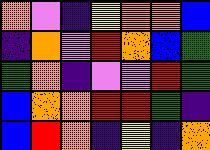[["orange", "violet", "indigo", "yellow", "orange", "orange", "blue"], ["indigo", "orange", "violet", "red", "orange", "blue", "green"], ["green", "orange", "indigo", "violet", "violet", "red", "green"], ["blue", "orange", "orange", "red", "red", "green", "indigo"], ["blue", "red", "orange", "indigo", "yellow", "indigo", "orange"]]